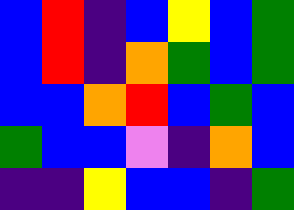[["blue", "red", "indigo", "blue", "yellow", "blue", "green"], ["blue", "red", "indigo", "orange", "green", "blue", "green"], ["blue", "blue", "orange", "red", "blue", "green", "blue"], ["green", "blue", "blue", "violet", "indigo", "orange", "blue"], ["indigo", "indigo", "yellow", "blue", "blue", "indigo", "green"]]